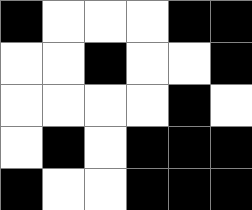[["black", "white", "white", "white", "black", "black"], ["white", "white", "black", "white", "white", "black"], ["white", "white", "white", "white", "black", "white"], ["white", "black", "white", "black", "black", "black"], ["black", "white", "white", "black", "black", "black"]]